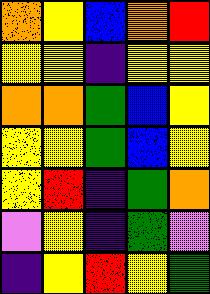[["orange", "yellow", "blue", "orange", "red"], ["yellow", "yellow", "indigo", "yellow", "yellow"], ["orange", "orange", "green", "blue", "yellow"], ["yellow", "yellow", "green", "blue", "yellow"], ["yellow", "red", "indigo", "green", "orange"], ["violet", "yellow", "indigo", "green", "violet"], ["indigo", "yellow", "red", "yellow", "green"]]